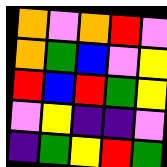[["orange", "violet", "orange", "red", "violet"], ["orange", "green", "blue", "violet", "yellow"], ["red", "blue", "red", "green", "yellow"], ["violet", "yellow", "indigo", "indigo", "violet"], ["indigo", "green", "yellow", "red", "green"]]